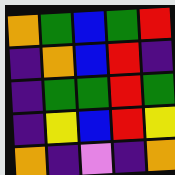[["orange", "green", "blue", "green", "red"], ["indigo", "orange", "blue", "red", "indigo"], ["indigo", "green", "green", "red", "green"], ["indigo", "yellow", "blue", "red", "yellow"], ["orange", "indigo", "violet", "indigo", "orange"]]